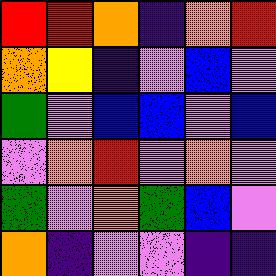[["red", "red", "orange", "indigo", "orange", "red"], ["orange", "yellow", "indigo", "violet", "blue", "violet"], ["green", "violet", "blue", "blue", "violet", "blue"], ["violet", "orange", "red", "violet", "orange", "violet"], ["green", "violet", "orange", "green", "blue", "violet"], ["orange", "indigo", "violet", "violet", "indigo", "indigo"]]